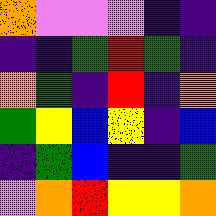[["orange", "violet", "violet", "violet", "indigo", "indigo"], ["indigo", "indigo", "green", "red", "green", "indigo"], ["orange", "green", "indigo", "red", "indigo", "orange"], ["green", "yellow", "blue", "yellow", "indigo", "blue"], ["indigo", "green", "blue", "indigo", "indigo", "green"], ["violet", "orange", "red", "yellow", "yellow", "orange"]]